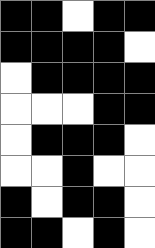[["black", "black", "white", "black", "black"], ["black", "black", "black", "black", "white"], ["white", "black", "black", "black", "black"], ["white", "white", "white", "black", "black"], ["white", "black", "black", "black", "white"], ["white", "white", "black", "white", "white"], ["black", "white", "black", "black", "white"], ["black", "black", "white", "black", "white"]]